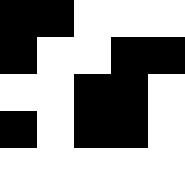[["black", "black", "white", "white", "white"], ["black", "white", "white", "black", "black"], ["white", "white", "black", "black", "white"], ["black", "white", "black", "black", "white"], ["white", "white", "white", "white", "white"]]